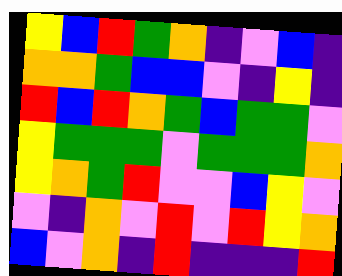[["yellow", "blue", "red", "green", "orange", "indigo", "violet", "blue", "indigo"], ["orange", "orange", "green", "blue", "blue", "violet", "indigo", "yellow", "indigo"], ["red", "blue", "red", "orange", "green", "blue", "green", "green", "violet"], ["yellow", "green", "green", "green", "violet", "green", "green", "green", "orange"], ["yellow", "orange", "green", "red", "violet", "violet", "blue", "yellow", "violet"], ["violet", "indigo", "orange", "violet", "red", "violet", "red", "yellow", "orange"], ["blue", "violet", "orange", "indigo", "red", "indigo", "indigo", "indigo", "red"]]